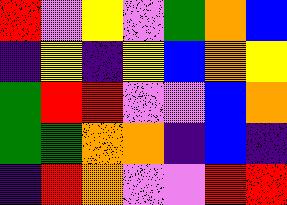[["red", "violet", "yellow", "violet", "green", "orange", "blue"], ["indigo", "yellow", "indigo", "yellow", "blue", "orange", "yellow"], ["green", "red", "red", "violet", "violet", "blue", "orange"], ["green", "green", "orange", "orange", "indigo", "blue", "indigo"], ["indigo", "red", "orange", "violet", "violet", "red", "red"]]